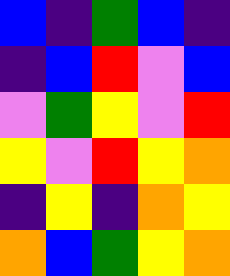[["blue", "indigo", "green", "blue", "indigo"], ["indigo", "blue", "red", "violet", "blue"], ["violet", "green", "yellow", "violet", "red"], ["yellow", "violet", "red", "yellow", "orange"], ["indigo", "yellow", "indigo", "orange", "yellow"], ["orange", "blue", "green", "yellow", "orange"]]